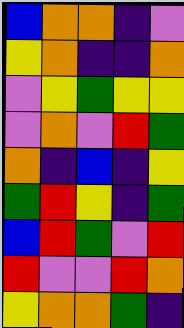[["blue", "orange", "orange", "indigo", "violet"], ["yellow", "orange", "indigo", "indigo", "orange"], ["violet", "yellow", "green", "yellow", "yellow"], ["violet", "orange", "violet", "red", "green"], ["orange", "indigo", "blue", "indigo", "yellow"], ["green", "red", "yellow", "indigo", "green"], ["blue", "red", "green", "violet", "red"], ["red", "violet", "violet", "red", "orange"], ["yellow", "orange", "orange", "green", "indigo"]]